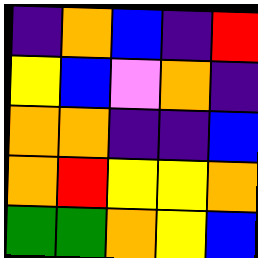[["indigo", "orange", "blue", "indigo", "red"], ["yellow", "blue", "violet", "orange", "indigo"], ["orange", "orange", "indigo", "indigo", "blue"], ["orange", "red", "yellow", "yellow", "orange"], ["green", "green", "orange", "yellow", "blue"]]